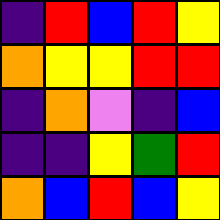[["indigo", "red", "blue", "red", "yellow"], ["orange", "yellow", "yellow", "red", "red"], ["indigo", "orange", "violet", "indigo", "blue"], ["indigo", "indigo", "yellow", "green", "red"], ["orange", "blue", "red", "blue", "yellow"]]